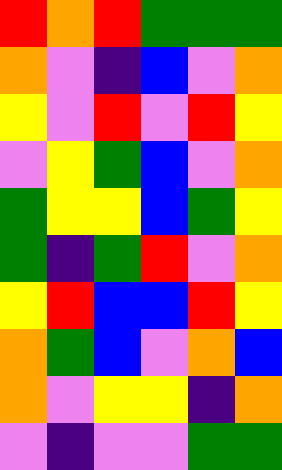[["red", "orange", "red", "green", "green", "green"], ["orange", "violet", "indigo", "blue", "violet", "orange"], ["yellow", "violet", "red", "violet", "red", "yellow"], ["violet", "yellow", "green", "blue", "violet", "orange"], ["green", "yellow", "yellow", "blue", "green", "yellow"], ["green", "indigo", "green", "red", "violet", "orange"], ["yellow", "red", "blue", "blue", "red", "yellow"], ["orange", "green", "blue", "violet", "orange", "blue"], ["orange", "violet", "yellow", "yellow", "indigo", "orange"], ["violet", "indigo", "violet", "violet", "green", "green"]]